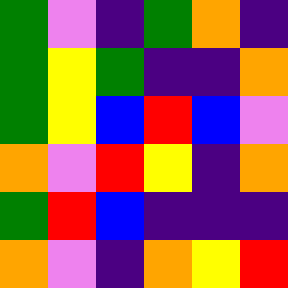[["green", "violet", "indigo", "green", "orange", "indigo"], ["green", "yellow", "green", "indigo", "indigo", "orange"], ["green", "yellow", "blue", "red", "blue", "violet"], ["orange", "violet", "red", "yellow", "indigo", "orange"], ["green", "red", "blue", "indigo", "indigo", "indigo"], ["orange", "violet", "indigo", "orange", "yellow", "red"]]